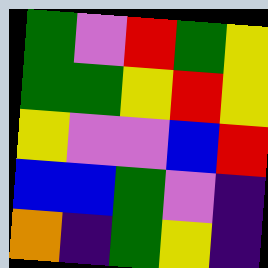[["green", "violet", "red", "green", "yellow"], ["green", "green", "yellow", "red", "yellow"], ["yellow", "violet", "violet", "blue", "red"], ["blue", "blue", "green", "violet", "indigo"], ["orange", "indigo", "green", "yellow", "indigo"]]